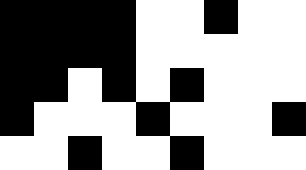[["black", "black", "black", "black", "white", "white", "black", "white", "white"], ["black", "black", "black", "black", "white", "white", "white", "white", "white"], ["black", "black", "white", "black", "white", "black", "white", "white", "white"], ["black", "white", "white", "white", "black", "white", "white", "white", "black"], ["white", "white", "black", "white", "white", "black", "white", "white", "white"]]